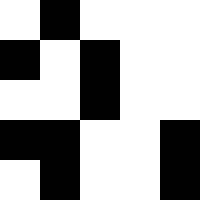[["white", "black", "white", "white", "white"], ["black", "white", "black", "white", "white"], ["white", "white", "black", "white", "white"], ["black", "black", "white", "white", "black"], ["white", "black", "white", "white", "black"]]